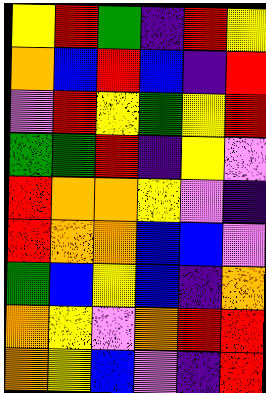[["yellow", "red", "green", "indigo", "red", "yellow"], ["orange", "blue", "red", "blue", "indigo", "red"], ["violet", "red", "yellow", "green", "yellow", "red"], ["green", "green", "red", "indigo", "yellow", "violet"], ["red", "orange", "orange", "yellow", "violet", "indigo"], ["red", "orange", "orange", "blue", "blue", "violet"], ["green", "blue", "yellow", "blue", "indigo", "orange"], ["orange", "yellow", "violet", "orange", "red", "red"], ["orange", "yellow", "blue", "violet", "indigo", "red"]]